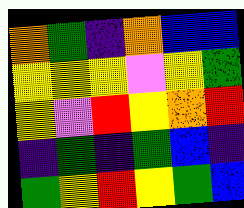[["orange", "green", "indigo", "orange", "blue", "blue"], ["yellow", "yellow", "yellow", "violet", "yellow", "green"], ["yellow", "violet", "red", "yellow", "orange", "red"], ["indigo", "green", "indigo", "green", "blue", "indigo"], ["green", "yellow", "red", "yellow", "green", "blue"]]